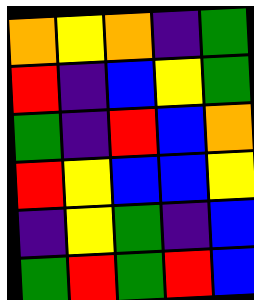[["orange", "yellow", "orange", "indigo", "green"], ["red", "indigo", "blue", "yellow", "green"], ["green", "indigo", "red", "blue", "orange"], ["red", "yellow", "blue", "blue", "yellow"], ["indigo", "yellow", "green", "indigo", "blue"], ["green", "red", "green", "red", "blue"]]